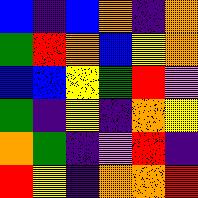[["blue", "indigo", "blue", "orange", "indigo", "orange"], ["green", "red", "orange", "blue", "yellow", "orange"], ["blue", "blue", "yellow", "green", "red", "violet"], ["green", "indigo", "yellow", "indigo", "orange", "yellow"], ["orange", "green", "indigo", "violet", "red", "indigo"], ["red", "yellow", "indigo", "orange", "orange", "red"]]